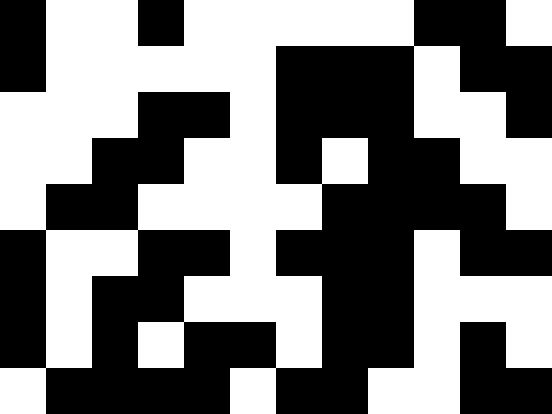[["black", "white", "white", "black", "white", "white", "white", "white", "white", "black", "black", "white"], ["black", "white", "white", "white", "white", "white", "black", "black", "black", "white", "black", "black"], ["white", "white", "white", "black", "black", "white", "black", "black", "black", "white", "white", "black"], ["white", "white", "black", "black", "white", "white", "black", "white", "black", "black", "white", "white"], ["white", "black", "black", "white", "white", "white", "white", "black", "black", "black", "black", "white"], ["black", "white", "white", "black", "black", "white", "black", "black", "black", "white", "black", "black"], ["black", "white", "black", "black", "white", "white", "white", "black", "black", "white", "white", "white"], ["black", "white", "black", "white", "black", "black", "white", "black", "black", "white", "black", "white"], ["white", "black", "black", "black", "black", "white", "black", "black", "white", "white", "black", "black"]]